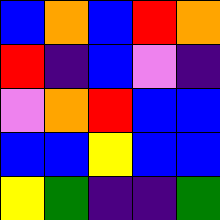[["blue", "orange", "blue", "red", "orange"], ["red", "indigo", "blue", "violet", "indigo"], ["violet", "orange", "red", "blue", "blue"], ["blue", "blue", "yellow", "blue", "blue"], ["yellow", "green", "indigo", "indigo", "green"]]